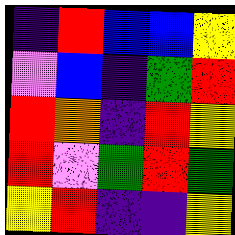[["indigo", "red", "blue", "blue", "yellow"], ["violet", "blue", "indigo", "green", "red"], ["red", "orange", "indigo", "red", "yellow"], ["red", "violet", "green", "red", "green"], ["yellow", "red", "indigo", "indigo", "yellow"]]